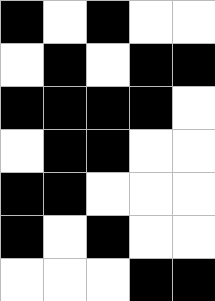[["black", "white", "black", "white", "white"], ["white", "black", "white", "black", "black"], ["black", "black", "black", "black", "white"], ["white", "black", "black", "white", "white"], ["black", "black", "white", "white", "white"], ["black", "white", "black", "white", "white"], ["white", "white", "white", "black", "black"]]